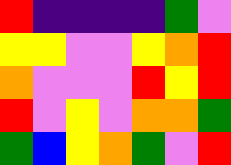[["red", "indigo", "indigo", "indigo", "indigo", "green", "violet"], ["yellow", "yellow", "violet", "violet", "yellow", "orange", "red"], ["orange", "violet", "violet", "violet", "red", "yellow", "red"], ["red", "violet", "yellow", "violet", "orange", "orange", "green"], ["green", "blue", "yellow", "orange", "green", "violet", "red"]]